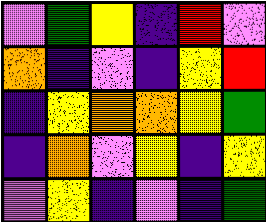[["violet", "green", "yellow", "indigo", "red", "violet"], ["orange", "indigo", "violet", "indigo", "yellow", "red"], ["indigo", "yellow", "orange", "orange", "yellow", "green"], ["indigo", "orange", "violet", "yellow", "indigo", "yellow"], ["violet", "yellow", "indigo", "violet", "indigo", "green"]]